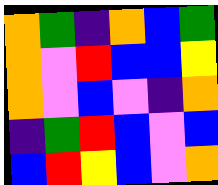[["orange", "green", "indigo", "orange", "blue", "green"], ["orange", "violet", "red", "blue", "blue", "yellow"], ["orange", "violet", "blue", "violet", "indigo", "orange"], ["indigo", "green", "red", "blue", "violet", "blue"], ["blue", "red", "yellow", "blue", "violet", "orange"]]